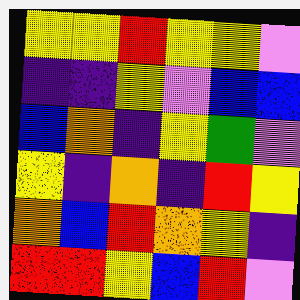[["yellow", "yellow", "red", "yellow", "yellow", "violet"], ["indigo", "indigo", "yellow", "violet", "blue", "blue"], ["blue", "orange", "indigo", "yellow", "green", "violet"], ["yellow", "indigo", "orange", "indigo", "red", "yellow"], ["orange", "blue", "red", "orange", "yellow", "indigo"], ["red", "red", "yellow", "blue", "red", "violet"]]